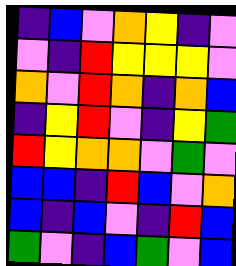[["indigo", "blue", "violet", "orange", "yellow", "indigo", "violet"], ["violet", "indigo", "red", "yellow", "yellow", "yellow", "violet"], ["orange", "violet", "red", "orange", "indigo", "orange", "blue"], ["indigo", "yellow", "red", "violet", "indigo", "yellow", "green"], ["red", "yellow", "orange", "orange", "violet", "green", "violet"], ["blue", "blue", "indigo", "red", "blue", "violet", "orange"], ["blue", "indigo", "blue", "violet", "indigo", "red", "blue"], ["green", "violet", "indigo", "blue", "green", "violet", "blue"]]